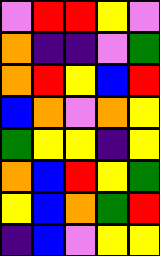[["violet", "red", "red", "yellow", "violet"], ["orange", "indigo", "indigo", "violet", "green"], ["orange", "red", "yellow", "blue", "red"], ["blue", "orange", "violet", "orange", "yellow"], ["green", "yellow", "yellow", "indigo", "yellow"], ["orange", "blue", "red", "yellow", "green"], ["yellow", "blue", "orange", "green", "red"], ["indigo", "blue", "violet", "yellow", "yellow"]]